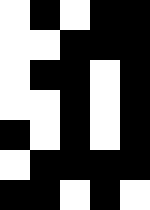[["white", "black", "white", "black", "black"], ["white", "white", "black", "black", "black"], ["white", "black", "black", "white", "black"], ["white", "white", "black", "white", "black"], ["black", "white", "black", "white", "black"], ["white", "black", "black", "black", "black"], ["black", "black", "white", "black", "white"]]